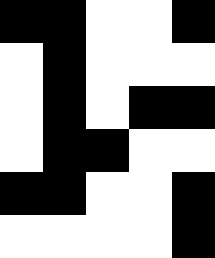[["black", "black", "white", "white", "black"], ["white", "black", "white", "white", "white"], ["white", "black", "white", "black", "black"], ["white", "black", "black", "white", "white"], ["black", "black", "white", "white", "black"], ["white", "white", "white", "white", "black"]]